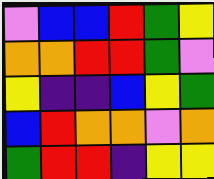[["violet", "blue", "blue", "red", "green", "yellow"], ["orange", "orange", "red", "red", "green", "violet"], ["yellow", "indigo", "indigo", "blue", "yellow", "green"], ["blue", "red", "orange", "orange", "violet", "orange"], ["green", "red", "red", "indigo", "yellow", "yellow"]]